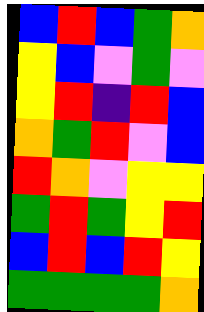[["blue", "red", "blue", "green", "orange"], ["yellow", "blue", "violet", "green", "violet"], ["yellow", "red", "indigo", "red", "blue"], ["orange", "green", "red", "violet", "blue"], ["red", "orange", "violet", "yellow", "yellow"], ["green", "red", "green", "yellow", "red"], ["blue", "red", "blue", "red", "yellow"], ["green", "green", "green", "green", "orange"]]